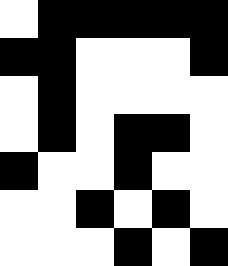[["white", "black", "black", "black", "black", "black"], ["black", "black", "white", "white", "white", "black"], ["white", "black", "white", "white", "white", "white"], ["white", "black", "white", "black", "black", "white"], ["black", "white", "white", "black", "white", "white"], ["white", "white", "black", "white", "black", "white"], ["white", "white", "white", "black", "white", "black"]]